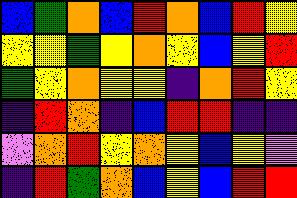[["blue", "green", "orange", "blue", "red", "orange", "blue", "red", "yellow"], ["yellow", "yellow", "green", "yellow", "orange", "yellow", "blue", "yellow", "red"], ["green", "yellow", "orange", "yellow", "yellow", "indigo", "orange", "red", "yellow"], ["indigo", "red", "orange", "indigo", "blue", "red", "red", "indigo", "indigo"], ["violet", "orange", "red", "yellow", "orange", "yellow", "blue", "yellow", "violet"], ["indigo", "red", "green", "orange", "blue", "yellow", "blue", "red", "red"]]